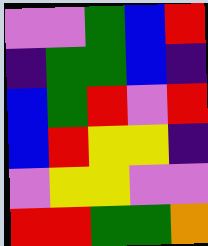[["violet", "violet", "green", "blue", "red"], ["indigo", "green", "green", "blue", "indigo"], ["blue", "green", "red", "violet", "red"], ["blue", "red", "yellow", "yellow", "indigo"], ["violet", "yellow", "yellow", "violet", "violet"], ["red", "red", "green", "green", "orange"]]